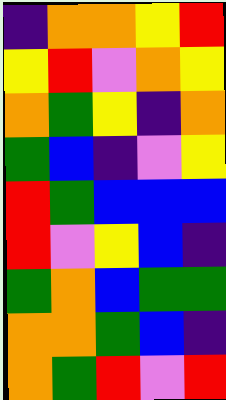[["indigo", "orange", "orange", "yellow", "red"], ["yellow", "red", "violet", "orange", "yellow"], ["orange", "green", "yellow", "indigo", "orange"], ["green", "blue", "indigo", "violet", "yellow"], ["red", "green", "blue", "blue", "blue"], ["red", "violet", "yellow", "blue", "indigo"], ["green", "orange", "blue", "green", "green"], ["orange", "orange", "green", "blue", "indigo"], ["orange", "green", "red", "violet", "red"]]